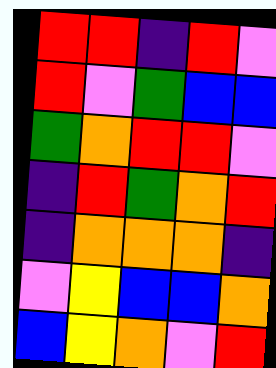[["red", "red", "indigo", "red", "violet"], ["red", "violet", "green", "blue", "blue"], ["green", "orange", "red", "red", "violet"], ["indigo", "red", "green", "orange", "red"], ["indigo", "orange", "orange", "orange", "indigo"], ["violet", "yellow", "blue", "blue", "orange"], ["blue", "yellow", "orange", "violet", "red"]]